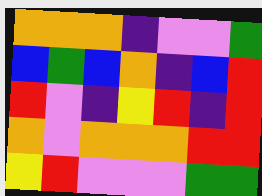[["orange", "orange", "orange", "indigo", "violet", "violet", "green"], ["blue", "green", "blue", "orange", "indigo", "blue", "red"], ["red", "violet", "indigo", "yellow", "red", "indigo", "red"], ["orange", "violet", "orange", "orange", "orange", "red", "red"], ["yellow", "red", "violet", "violet", "violet", "green", "green"]]